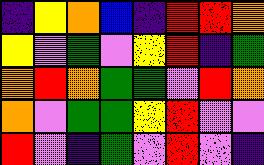[["indigo", "yellow", "orange", "blue", "indigo", "red", "red", "orange"], ["yellow", "violet", "green", "violet", "yellow", "red", "indigo", "green"], ["orange", "red", "orange", "green", "green", "violet", "red", "orange"], ["orange", "violet", "green", "green", "yellow", "red", "violet", "violet"], ["red", "violet", "indigo", "green", "violet", "red", "violet", "indigo"]]